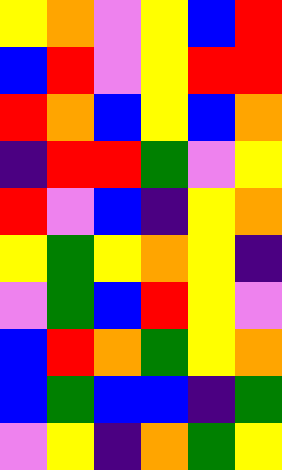[["yellow", "orange", "violet", "yellow", "blue", "red"], ["blue", "red", "violet", "yellow", "red", "red"], ["red", "orange", "blue", "yellow", "blue", "orange"], ["indigo", "red", "red", "green", "violet", "yellow"], ["red", "violet", "blue", "indigo", "yellow", "orange"], ["yellow", "green", "yellow", "orange", "yellow", "indigo"], ["violet", "green", "blue", "red", "yellow", "violet"], ["blue", "red", "orange", "green", "yellow", "orange"], ["blue", "green", "blue", "blue", "indigo", "green"], ["violet", "yellow", "indigo", "orange", "green", "yellow"]]